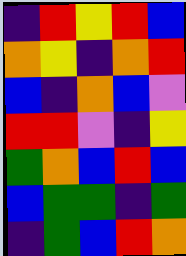[["indigo", "red", "yellow", "red", "blue"], ["orange", "yellow", "indigo", "orange", "red"], ["blue", "indigo", "orange", "blue", "violet"], ["red", "red", "violet", "indigo", "yellow"], ["green", "orange", "blue", "red", "blue"], ["blue", "green", "green", "indigo", "green"], ["indigo", "green", "blue", "red", "orange"]]